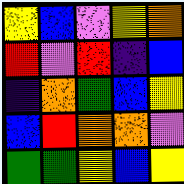[["yellow", "blue", "violet", "yellow", "orange"], ["red", "violet", "red", "indigo", "blue"], ["indigo", "orange", "green", "blue", "yellow"], ["blue", "red", "orange", "orange", "violet"], ["green", "green", "yellow", "blue", "yellow"]]